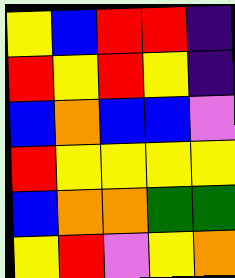[["yellow", "blue", "red", "red", "indigo"], ["red", "yellow", "red", "yellow", "indigo"], ["blue", "orange", "blue", "blue", "violet"], ["red", "yellow", "yellow", "yellow", "yellow"], ["blue", "orange", "orange", "green", "green"], ["yellow", "red", "violet", "yellow", "orange"]]